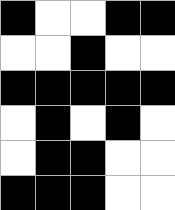[["black", "white", "white", "black", "black"], ["white", "white", "black", "white", "white"], ["black", "black", "black", "black", "black"], ["white", "black", "white", "black", "white"], ["white", "black", "black", "white", "white"], ["black", "black", "black", "white", "white"]]